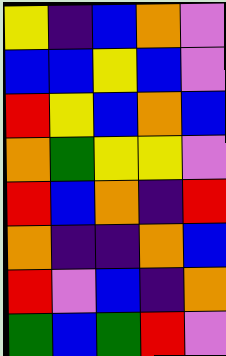[["yellow", "indigo", "blue", "orange", "violet"], ["blue", "blue", "yellow", "blue", "violet"], ["red", "yellow", "blue", "orange", "blue"], ["orange", "green", "yellow", "yellow", "violet"], ["red", "blue", "orange", "indigo", "red"], ["orange", "indigo", "indigo", "orange", "blue"], ["red", "violet", "blue", "indigo", "orange"], ["green", "blue", "green", "red", "violet"]]